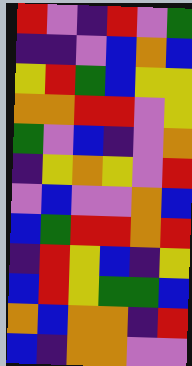[["red", "violet", "indigo", "red", "violet", "green"], ["indigo", "indigo", "violet", "blue", "orange", "blue"], ["yellow", "red", "green", "blue", "yellow", "yellow"], ["orange", "orange", "red", "red", "violet", "yellow"], ["green", "violet", "blue", "indigo", "violet", "orange"], ["indigo", "yellow", "orange", "yellow", "violet", "red"], ["violet", "blue", "violet", "violet", "orange", "blue"], ["blue", "green", "red", "red", "orange", "red"], ["indigo", "red", "yellow", "blue", "indigo", "yellow"], ["blue", "red", "yellow", "green", "green", "blue"], ["orange", "blue", "orange", "orange", "indigo", "red"], ["blue", "indigo", "orange", "orange", "violet", "violet"]]